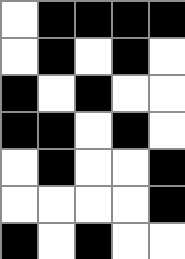[["white", "black", "black", "black", "black"], ["white", "black", "white", "black", "white"], ["black", "white", "black", "white", "white"], ["black", "black", "white", "black", "white"], ["white", "black", "white", "white", "black"], ["white", "white", "white", "white", "black"], ["black", "white", "black", "white", "white"]]